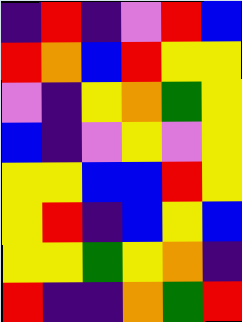[["indigo", "red", "indigo", "violet", "red", "blue"], ["red", "orange", "blue", "red", "yellow", "yellow"], ["violet", "indigo", "yellow", "orange", "green", "yellow"], ["blue", "indigo", "violet", "yellow", "violet", "yellow"], ["yellow", "yellow", "blue", "blue", "red", "yellow"], ["yellow", "red", "indigo", "blue", "yellow", "blue"], ["yellow", "yellow", "green", "yellow", "orange", "indigo"], ["red", "indigo", "indigo", "orange", "green", "red"]]